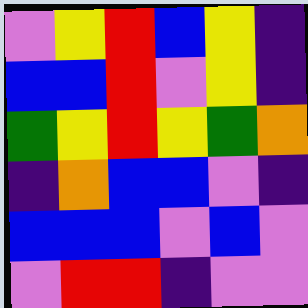[["violet", "yellow", "red", "blue", "yellow", "indigo"], ["blue", "blue", "red", "violet", "yellow", "indigo"], ["green", "yellow", "red", "yellow", "green", "orange"], ["indigo", "orange", "blue", "blue", "violet", "indigo"], ["blue", "blue", "blue", "violet", "blue", "violet"], ["violet", "red", "red", "indigo", "violet", "violet"]]